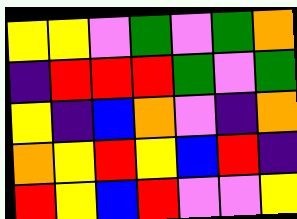[["yellow", "yellow", "violet", "green", "violet", "green", "orange"], ["indigo", "red", "red", "red", "green", "violet", "green"], ["yellow", "indigo", "blue", "orange", "violet", "indigo", "orange"], ["orange", "yellow", "red", "yellow", "blue", "red", "indigo"], ["red", "yellow", "blue", "red", "violet", "violet", "yellow"]]